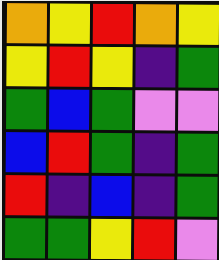[["orange", "yellow", "red", "orange", "yellow"], ["yellow", "red", "yellow", "indigo", "green"], ["green", "blue", "green", "violet", "violet"], ["blue", "red", "green", "indigo", "green"], ["red", "indigo", "blue", "indigo", "green"], ["green", "green", "yellow", "red", "violet"]]